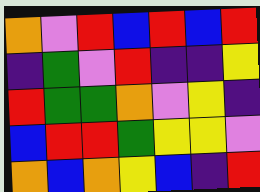[["orange", "violet", "red", "blue", "red", "blue", "red"], ["indigo", "green", "violet", "red", "indigo", "indigo", "yellow"], ["red", "green", "green", "orange", "violet", "yellow", "indigo"], ["blue", "red", "red", "green", "yellow", "yellow", "violet"], ["orange", "blue", "orange", "yellow", "blue", "indigo", "red"]]